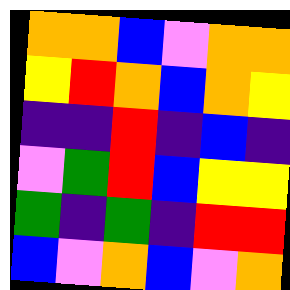[["orange", "orange", "blue", "violet", "orange", "orange"], ["yellow", "red", "orange", "blue", "orange", "yellow"], ["indigo", "indigo", "red", "indigo", "blue", "indigo"], ["violet", "green", "red", "blue", "yellow", "yellow"], ["green", "indigo", "green", "indigo", "red", "red"], ["blue", "violet", "orange", "blue", "violet", "orange"]]